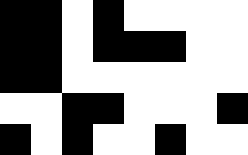[["black", "black", "white", "black", "white", "white", "white", "white"], ["black", "black", "white", "black", "black", "black", "white", "white"], ["black", "black", "white", "white", "white", "white", "white", "white"], ["white", "white", "black", "black", "white", "white", "white", "black"], ["black", "white", "black", "white", "white", "black", "white", "white"]]